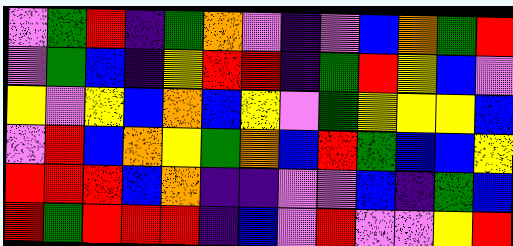[["violet", "green", "red", "indigo", "green", "orange", "violet", "indigo", "violet", "blue", "orange", "green", "red"], ["violet", "green", "blue", "indigo", "yellow", "red", "red", "indigo", "green", "red", "yellow", "blue", "violet"], ["yellow", "violet", "yellow", "blue", "orange", "blue", "yellow", "violet", "green", "yellow", "yellow", "yellow", "blue"], ["violet", "red", "blue", "orange", "yellow", "green", "orange", "blue", "red", "green", "blue", "blue", "yellow"], ["red", "red", "red", "blue", "orange", "indigo", "indigo", "violet", "violet", "blue", "indigo", "green", "blue"], ["red", "green", "red", "red", "red", "indigo", "blue", "violet", "red", "violet", "violet", "yellow", "red"]]